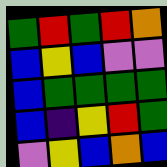[["green", "red", "green", "red", "orange"], ["blue", "yellow", "blue", "violet", "violet"], ["blue", "green", "green", "green", "green"], ["blue", "indigo", "yellow", "red", "green"], ["violet", "yellow", "blue", "orange", "blue"]]